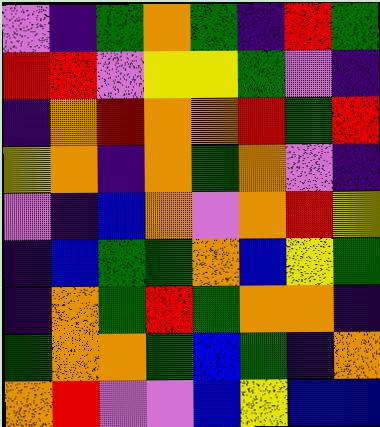[["violet", "indigo", "green", "orange", "green", "indigo", "red", "green"], ["red", "red", "violet", "yellow", "yellow", "green", "violet", "indigo"], ["indigo", "orange", "red", "orange", "orange", "red", "green", "red"], ["yellow", "orange", "indigo", "orange", "green", "orange", "violet", "indigo"], ["violet", "indigo", "blue", "orange", "violet", "orange", "red", "yellow"], ["indigo", "blue", "green", "green", "orange", "blue", "yellow", "green"], ["indigo", "orange", "green", "red", "green", "orange", "orange", "indigo"], ["green", "orange", "orange", "green", "blue", "green", "indigo", "orange"], ["orange", "red", "violet", "violet", "blue", "yellow", "blue", "blue"]]